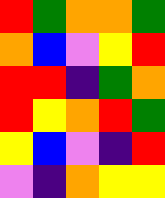[["red", "green", "orange", "orange", "green"], ["orange", "blue", "violet", "yellow", "red"], ["red", "red", "indigo", "green", "orange"], ["red", "yellow", "orange", "red", "green"], ["yellow", "blue", "violet", "indigo", "red"], ["violet", "indigo", "orange", "yellow", "yellow"]]